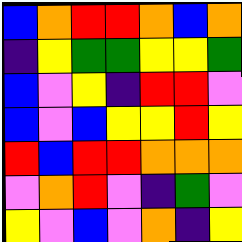[["blue", "orange", "red", "red", "orange", "blue", "orange"], ["indigo", "yellow", "green", "green", "yellow", "yellow", "green"], ["blue", "violet", "yellow", "indigo", "red", "red", "violet"], ["blue", "violet", "blue", "yellow", "yellow", "red", "yellow"], ["red", "blue", "red", "red", "orange", "orange", "orange"], ["violet", "orange", "red", "violet", "indigo", "green", "violet"], ["yellow", "violet", "blue", "violet", "orange", "indigo", "yellow"]]